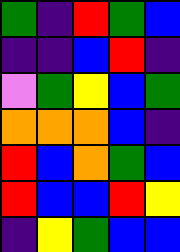[["green", "indigo", "red", "green", "blue"], ["indigo", "indigo", "blue", "red", "indigo"], ["violet", "green", "yellow", "blue", "green"], ["orange", "orange", "orange", "blue", "indigo"], ["red", "blue", "orange", "green", "blue"], ["red", "blue", "blue", "red", "yellow"], ["indigo", "yellow", "green", "blue", "blue"]]